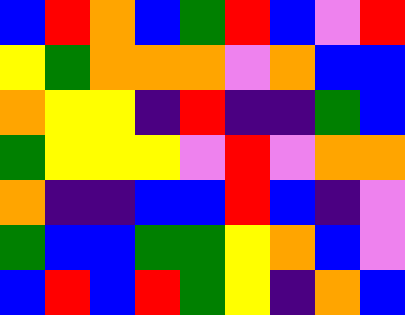[["blue", "red", "orange", "blue", "green", "red", "blue", "violet", "red"], ["yellow", "green", "orange", "orange", "orange", "violet", "orange", "blue", "blue"], ["orange", "yellow", "yellow", "indigo", "red", "indigo", "indigo", "green", "blue"], ["green", "yellow", "yellow", "yellow", "violet", "red", "violet", "orange", "orange"], ["orange", "indigo", "indigo", "blue", "blue", "red", "blue", "indigo", "violet"], ["green", "blue", "blue", "green", "green", "yellow", "orange", "blue", "violet"], ["blue", "red", "blue", "red", "green", "yellow", "indigo", "orange", "blue"]]